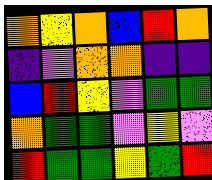[["orange", "yellow", "orange", "blue", "red", "orange"], ["indigo", "violet", "orange", "orange", "indigo", "indigo"], ["blue", "red", "yellow", "violet", "green", "green"], ["orange", "green", "green", "violet", "yellow", "violet"], ["red", "green", "green", "yellow", "green", "red"]]